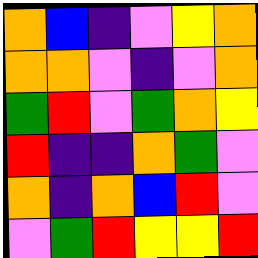[["orange", "blue", "indigo", "violet", "yellow", "orange"], ["orange", "orange", "violet", "indigo", "violet", "orange"], ["green", "red", "violet", "green", "orange", "yellow"], ["red", "indigo", "indigo", "orange", "green", "violet"], ["orange", "indigo", "orange", "blue", "red", "violet"], ["violet", "green", "red", "yellow", "yellow", "red"]]